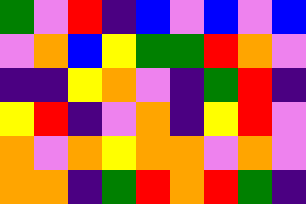[["green", "violet", "red", "indigo", "blue", "violet", "blue", "violet", "blue"], ["violet", "orange", "blue", "yellow", "green", "green", "red", "orange", "violet"], ["indigo", "indigo", "yellow", "orange", "violet", "indigo", "green", "red", "indigo"], ["yellow", "red", "indigo", "violet", "orange", "indigo", "yellow", "red", "violet"], ["orange", "violet", "orange", "yellow", "orange", "orange", "violet", "orange", "violet"], ["orange", "orange", "indigo", "green", "red", "orange", "red", "green", "indigo"]]